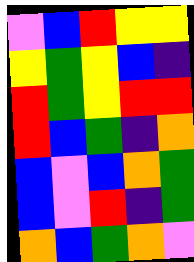[["violet", "blue", "red", "yellow", "yellow"], ["yellow", "green", "yellow", "blue", "indigo"], ["red", "green", "yellow", "red", "red"], ["red", "blue", "green", "indigo", "orange"], ["blue", "violet", "blue", "orange", "green"], ["blue", "violet", "red", "indigo", "green"], ["orange", "blue", "green", "orange", "violet"]]